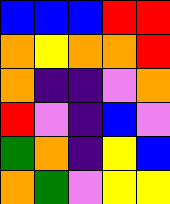[["blue", "blue", "blue", "red", "red"], ["orange", "yellow", "orange", "orange", "red"], ["orange", "indigo", "indigo", "violet", "orange"], ["red", "violet", "indigo", "blue", "violet"], ["green", "orange", "indigo", "yellow", "blue"], ["orange", "green", "violet", "yellow", "yellow"]]